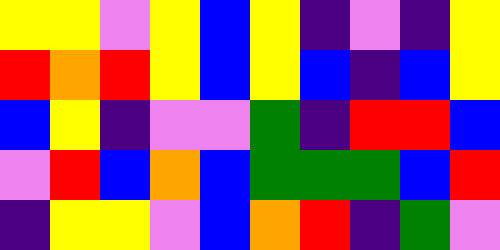[["yellow", "yellow", "violet", "yellow", "blue", "yellow", "indigo", "violet", "indigo", "yellow"], ["red", "orange", "red", "yellow", "blue", "yellow", "blue", "indigo", "blue", "yellow"], ["blue", "yellow", "indigo", "violet", "violet", "green", "indigo", "red", "red", "blue"], ["violet", "red", "blue", "orange", "blue", "green", "green", "green", "blue", "red"], ["indigo", "yellow", "yellow", "violet", "blue", "orange", "red", "indigo", "green", "violet"]]